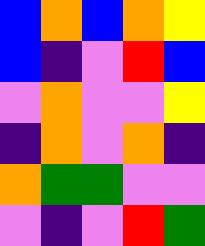[["blue", "orange", "blue", "orange", "yellow"], ["blue", "indigo", "violet", "red", "blue"], ["violet", "orange", "violet", "violet", "yellow"], ["indigo", "orange", "violet", "orange", "indigo"], ["orange", "green", "green", "violet", "violet"], ["violet", "indigo", "violet", "red", "green"]]